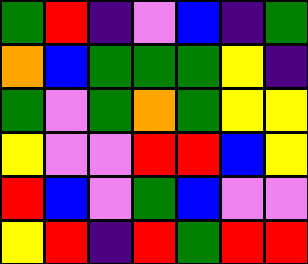[["green", "red", "indigo", "violet", "blue", "indigo", "green"], ["orange", "blue", "green", "green", "green", "yellow", "indigo"], ["green", "violet", "green", "orange", "green", "yellow", "yellow"], ["yellow", "violet", "violet", "red", "red", "blue", "yellow"], ["red", "blue", "violet", "green", "blue", "violet", "violet"], ["yellow", "red", "indigo", "red", "green", "red", "red"]]